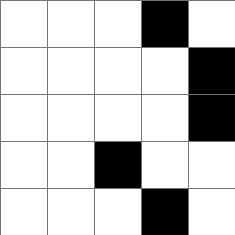[["white", "white", "white", "black", "white"], ["white", "white", "white", "white", "black"], ["white", "white", "white", "white", "black"], ["white", "white", "black", "white", "white"], ["white", "white", "white", "black", "white"]]